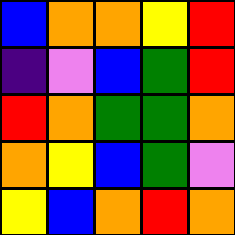[["blue", "orange", "orange", "yellow", "red"], ["indigo", "violet", "blue", "green", "red"], ["red", "orange", "green", "green", "orange"], ["orange", "yellow", "blue", "green", "violet"], ["yellow", "blue", "orange", "red", "orange"]]